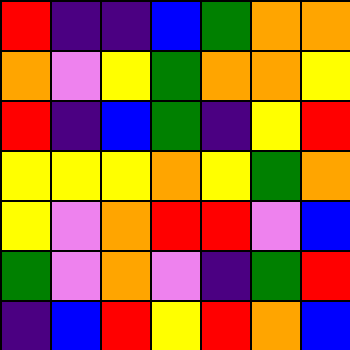[["red", "indigo", "indigo", "blue", "green", "orange", "orange"], ["orange", "violet", "yellow", "green", "orange", "orange", "yellow"], ["red", "indigo", "blue", "green", "indigo", "yellow", "red"], ["yellow", "yellow", "yellow", "orange", "yellow", "green", "orange"], ["yellow", "violet", "orange", "red", "red", "violet", "blue"], ["green", "violet", "orange", "violet", "indigo", "green", "red"], ["indigo", "blue", "red", "yellow", "red", "orange", "blue"]]